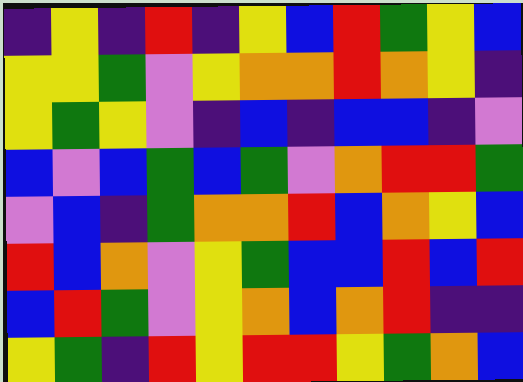[["indigo", "yellow", "indigo", "red", "indigo", "yellow", "blue", "red", "green", "yellow", "blue"], ["yellow", "yellow", "green", "violet", "yellow", "orange", "orange", "red", "orange", "yellow", "indigo"], ["yellow", "green", "yellow", "violet", "indigo", "blue", "indigo", "blue", "blue", "indigo", "violet"], ["blue", "violet", "blue", "green", "blue", "green", "violet", "orange", "red", "red", "green"], ["violet", "blue", "indigo", "green", "orange", "orange", "red", "blue", "orange", "yellow", "blue"], ["red", "blue", "orange", "violet", "yellow", "green", "blue", "blue", "red", "blue", "red"], ["blue", "red", "green", "violet", "yellow", "orange", "blue", "orange", "red", "indigo", "indigo"], ["yellow", "green", "indigo", "red", "yellow", "red", "red", "yellow", "green", "orange", "blue"]]